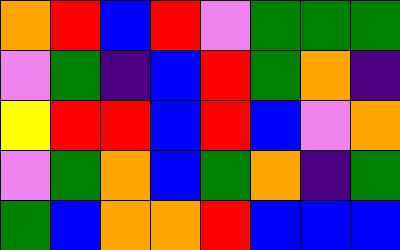[["orange", "red", "blue", "red", "violet", "green", "green", "green"], ["violet", "green", "indigo", "blue", "red", "green", "orange", "indigo"], ["yellow", "red", "red", "blue", "red", "blue", "violet", "orange"], ["violet", "green", "orange", "blue", "green", "orange", "indigo", "green"], ["green", "blue", "orange", "orange", "red", "blue", "blue", "blue"]]